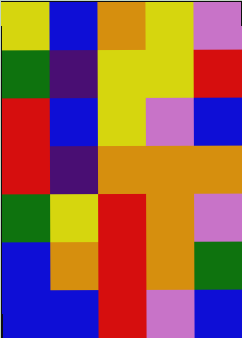[["yellow", "blue", "orange", "yellow", "violet"], ["green", "indigo", "yellow", "yellow", "red"], ["red", "blue", "yellow", "violet", "blue"], ["red", "indigo", "orange", "orange", "orange"], ["green", "yellow", "red", "orange", "violet"], ["blue", "orange", "red", "orange", "green"], ["blue", "blue", "red", "violet", "blue"]]